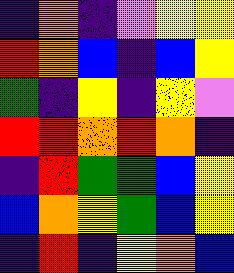[["indigo", "orange", "indigo", "violet", "yellow", "yellow"], ["red", "orange", "blue", "indigo", "blue", "yellow"], ["green", "indigo", "yellow", "indigo", "yellow", "violet"], ["red", "red", "orange", "red", "orange", "indigo"], ["indigo", "red", "green", "green", "blue", "yellow"], ["blue", "orange", "yellow", "green", "blue", "yellow"], ["indigo", "red", "indigo", "yellow", "orange", "blue"]]